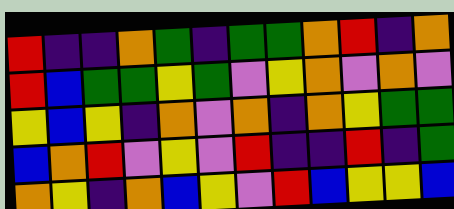[["red", "indigo", "indigo", "orange", "green", "indigo", "green", "green", "orange", "red", "indigo", "orange"], ["red", "blue", "green", "green", "yellow", "green", "violet", "yellow", "orange", "violet", "orange", "violet"], ["yellow", "blue", "yellow", "indigo", "orange", "violet", "orange", "indigo", "orange", "yellow", "green", "green"], ["blue", "orange", "red", "violet", "yellow", "violet", "red", "indigo", "indigo", "red", "indigo", "green"], ["orange", "yellow", "indigo", "orange", "blue", "yellow", "violet", "red", "blue", "yellow", "yellow", "blue"]]